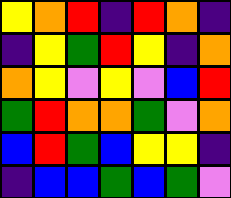[["yellow", "orange", "red", "indigo", "red", "orange", "indigo"], ["indigo", "yellow", "green", "red", "yellow", "indigo", "orange"], ["orange", "yellow", "violet", "yellow", "violet", "blue", "red"], ["green", "red", "orange", "orange", "green", "violet", "orange"], ["blue", "red", "green", "blue", "yellow", "yellow", "indigo"], ["indigo", "blue", "blue", "green", "blue", "green", "violet"]]